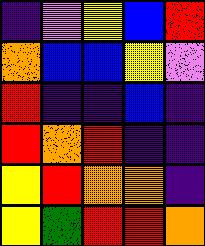[["indigo", "violet", "yellow", "blue", "red"], ["orange", "blue", "blue", "yellow", "violet"], ["red", "indigo", "indigo", "blue", "indigo"], ["red", "orange", "red", "indigo", "indigo"], ["yellow", "red", "orange", "orange", "indigo"], ["yellow", "green", "red", "red", "orange"]]